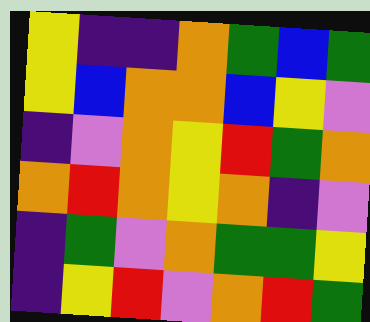[["yellow", "indigo", "indigo", "orange", "green", "blue", "green"], ["yellow", "blue", "orange", "orange", "blue", "yellow", "violet"], ["indigo", "violet", "orange", "yellow", "red", "green", "orange"], ["orange", "red", "orange", "yellow", "orange", "indigo", "violet"], ["indigo", "green", "violet", "orange", "green", "green", "yellow"], ["indigo", "yellow", "red", "violet", "orange", "red", "green"]]